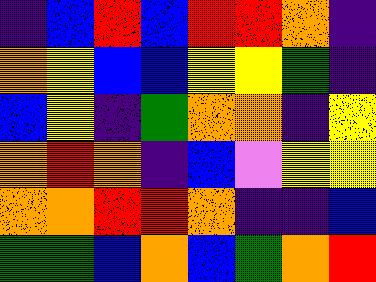[["indigo", "blue", "red", "blue", "red", "red", "orange", "indigo"], ["orange", "yellow", "blue", "blue", "yellow", "yellow", "green", "indigo"], ["blue", "yellow", "indigo", "green", "orange", "orange", "indigo", "yellow"], ["orange", "red", "orange", "indigo", "blue", "violet", "yellow", "yellow"], ["orange", "orange", "red", "red", "orange", "indigo", "indigo", "blue"], ["green", "green", "blue", "orange", "blue", "green", "orange", "red"]]